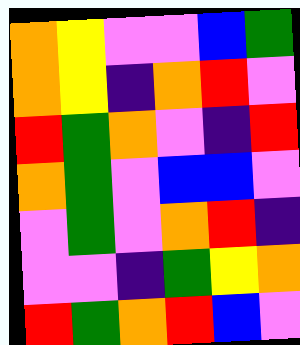[["orange", "yellow", "violet", "violet", "blue", "green"], ["orange", "yellow", "indigo", "orange", "red", "violet"], ["red", "green", "orange", "violet", "indigo", "red"], ["orange", "green", "violet", "blue", "blue", "violet"], ["violet", "green", "violet", "orange", "red", "indigo"], ["violet", "violet", "indigo", "green", "yellow", "orange"], ["red", "green", "orange", "red", "blue", "violet"]]